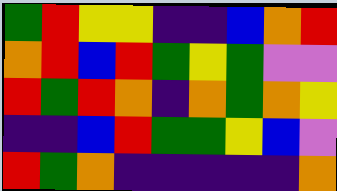[["green", "red", "yellow", "yellow", "indigo", "indigo", "blue", "orange", "red"], ["orange", "red", "blue", "red", "green", "yellow", "green", "violet", "violet"], ["red", "green", "red", "orange", "indigo", "orange", "green", "orange", "yellow"], ["indigo", "indigo", "blue", "red", "green", "green", "yellow", "blue", "violet"], ["red", "green", "orange", "indigo", "indigo", "indigo", "indigo", "indigo", "orange"]]